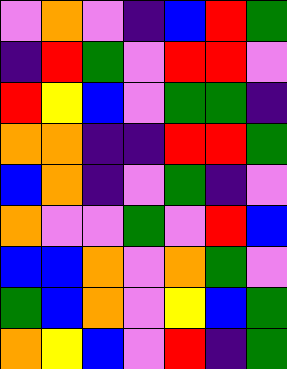[["violet", "orange", "violet", "indigo", "blue", "red", "green"], ["indigo", "red", "green", "violet", "red", "red", "violet"], ["red", "yellow", "blue", "violet", "green", "green", "indigo"], ["orange", "orange", "indigo", "indigo", "red", "red", "green"], ["blue", "orange", "indigo", "violet", "green", "indigo", "violet"], ["orange", "violet", "violet", "green", "violet", "red", "blue"], ["blue", "blue", "orange", "violet", "orange", "green", "violet"], ["green", "blue", "orange", "violet", "yellow", "blue", "green"], ["orange", "yellow", "blue", "violet", "red", "indigo", "green"]]